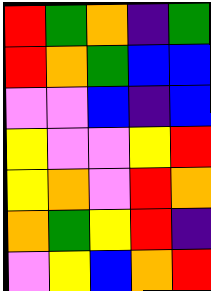[["red", "green", "orange", "indigo", "green"], ["red", "orange", "green", "blue", "blue"], ["violet", "violet", "blue", "indigo", "blue"], ["yellow", "violet", "violet", "yellow", "red"], ["yellow", "orange", "violet", "red", "orange"], ["orange", "green", "yellow", "red", "indigo"], ["violet", "yellow", "blue", "orange", "red"]]